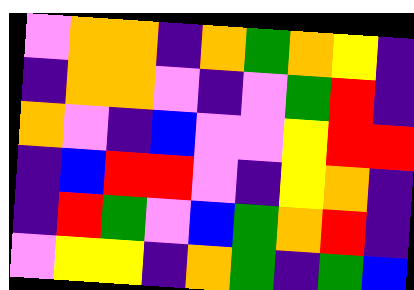[["violet", "orange", "orange", "indigo", "orange", "green", "orange", "yellow", "indigo"], ["indigo", "orange", "orange", "violet", "indigo", "violet", "green", "red", "indigo"], ["orange", "violet", "indigo", "blue", "violet", "violet", "yellow", "red", "red"], ["indigo", "blue", "red", "red", "violet", "indigo", "yellow", "orange", "indigo"], ["indigo", "red", "green", "violet", "blue", "green", "orange", "red", "indigo"], ["violet", "yellow", "yellow", "indigo", "orange", "green", "indigo", "green", "blue"]]